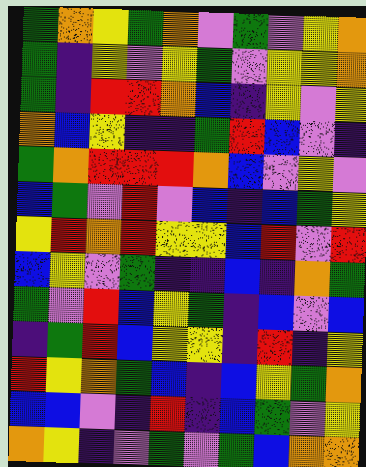[["green", "orange", "yellow", "green", "orange", "violet", "green", "violet", "yellow", "orange"], ["green", "indigo", "yellow", "violet", "yellow", "green", "violet", "yellow", "yellow", "orange"], ["green", "indigo", "red", "red", "orange", "blue", "indigo", "yellow", "violet", "yellow"], ["orange", "blue", "yellow", "indigo", "indigo", "green", "red", "blue", "violet", "indigo"], ["green", "orange", "red", "red", "red", "orange", "blue", "violet", "yellow", "violet"], ["blue", "green", "violet", "red", "violet", "blue", "indigo", "blue", "green", "yellow"], ["yellow", "red", "orange", "red", "yellow", "yellow", "blue", "red", "violet", "red"], ["blue", "yellow", "violet", "green", "indigo", "indigo", "blue", "indigo", "orange", "green"], ["green", "violet", "red", "blue", "yellow", "green", "indigo", "blue", "violet", "blue"], ["indigo", "green", "red", "blue", "yellow", "yellow", "indigo", "red", "indigo", "yellow"], ["red", "yellow", "orange", "green", "blue", "indigo", "blue", "yellow", "green", "orange"], ["blue", "blue", "violet", "indigo", "red", "indigo", "blue", "green", "violet", "yellow"], ["orange", "yellow", "indigo", "violet", "green", "violet", "green", "blue", "orange", "orange"]]